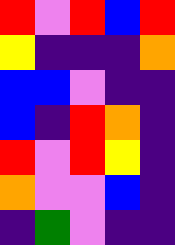[["red", "violet", "red", "blue", "red"], ["yellow", "indigo", "indigo", "indigo", "orange"], ["blue", "blue", "violet", "indigo", "indigo"], ["blue", "indigo", "red", "orange", "indigo"], ["red", "violet", "red", "yellow", "indigo"], ["orange", "violet", "violet", "blue", "indigo"], ["indigo", "green", "violet", "indigo", "indigo"]]